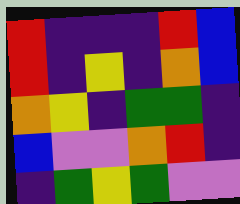[["red", "indigo", "indigo", "indigo", "red", "blue"], ["red", "indigo", "yellow", "indigo", "orange", "blue"], ["orange", "yellow", "indigo", "green", "green", "indigo"], ["blue", "violet", "violet", "orange", "red", "indigo"], ["indigo", "green", "yellow", "green", "violet", "violet"]]